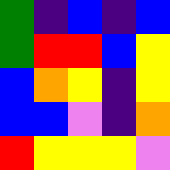[["green", "indigo", "blue", "indigo", "blue"], ["green", "red", "red", "blue", "yellow"], ["blue", "orange", "yellow", "indigo", "yellow"], ["blue", "blue", "violet", "indigo", "orange"], ["red", "yellow", "yellow", "yellow", "violet"]]